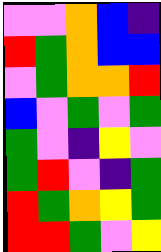[["violet", "violet", "orange", "blue", "indigo"], ["red", "green", "orange", "blue", "blue"], ["violet", "green", "orange", "orange", "red"], ["blue", "violet", "green", "violet", "green"], ["green", "violet", "indigo", "yellow", "violet"], ["green", "red", "violet", "indigo", "green"], ["red", "green", "orange", "yellow", "green"], ["red", "red", "green", "violet", "yellow"]]